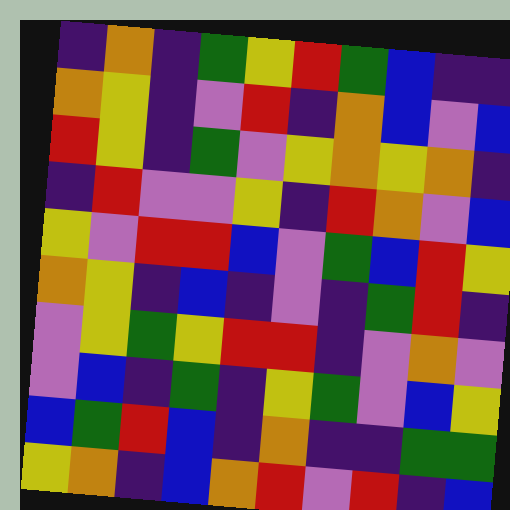[["indigo", "orange", "indigo", "green", "yellow", "red", "green", "blue", "indigo", "indigo"], ["orange", "yellow", "indigo", "violet", "red", "indigo", "orange", "blue", "violet", "blue"], ["red", "yellow", "indigo", "green", "violet", "yellow", "orange", "yellow", "orange", "indigo"], ["indigo", "red", "violet", "violet", "yellow", "indigo", "red", "orange", "violet", "blue"], ["yellow", "violet", "red", "red", "blue", "violet", "green", "blue", "red", "yellow"], ["orange", "yellow", "indigo", "blue", "indigo", "violet", "indigo", "green", "red", "indigo"], ["violet", "yellow", "green", "yellow", "red", "red", "indigo", "violet", "orange", "violet"], ["violet", "blue", "indigo", "green", "indigo", "yellow", "green", "violet", "blue", "yellow"], ["blue", "green", "red", "blue", "indigo", "orange", "indigo", "indigo", "green", "green"], ["yellow", "orange", "indigo", "blue", "orange", "red", "violet", "red", "indigo", "blue"]]